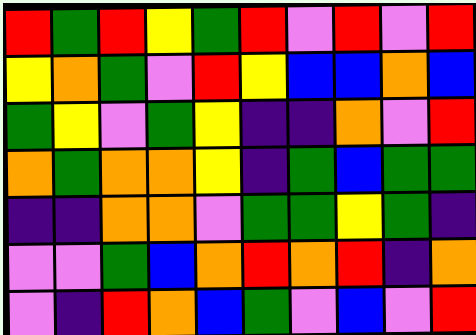[["red", "green", "red", "yellow", "green", "red", "violet", "red", "violet", "red"], ["yellow", "orange", "green", "violet", "red", "yellow", "blue", "blue", "orange", "blue"], ["green", "yellow", "violet", "green", "yellow", "indigo", "indigo", "orange", "violet", "red"], ["orange", "green", "orange", "orange", "yellow", "indigo", "green", "blue", "green", "green"], ["indigo", "indigo", "orange", "orange", "violet", "green", "green", "yellow", "green", "indigo"], ["violet", "violet", "green", "blue", "orange", "red", "orange", "red", "indigo", "orange"], ["violet", "indigo", "red", "orange", "blue", "green", "violet", "blue", "violet", "red"]]